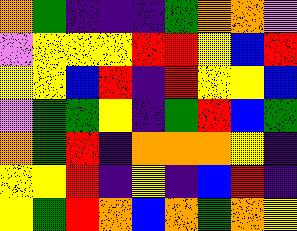[["orange", "green", "indigo", "indigo", "indigo", "green", "orange", "orange", "violet"], ["violet", "yellow", "yellow", "yellow", "red", "red", "yellow", "blue", "red"], ["yellow", "yellow", "blue", "red", "indigo", "red", "yellow", "yellow", "blue"], ["violet", "green", "green", "yellow", "indigo", "green", "red", "blue", "green"], ["orange", "green", "red", "indigo", "orange", "orange", "orange", "yellow", "indigo"], ["yellow", "yellow", "red", "indigo", "yellow", "indigo", "blue", "red", "indigo"], ["yellow", "green", "red", "orange", "blue", "orange", "green", "orange", "yellow"]]